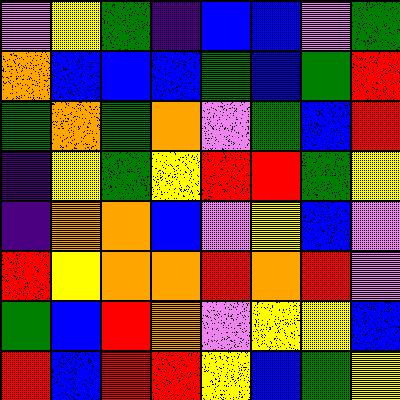[["violet", "yellow", "green", "indigo", "blue", "blue", "violet", "green"], ["orange", "blue", "blue", "blue", "green", "blue", "green", "red"], ["green", "orange", "green", "orange", "violet", "green", "blue", "red"], ["indigo", "yellow", "green", "yellow", "red", "red", "green", "yellow"], ["indigo", "orange", "orange", "blue", "violet", "yellow", "blue", "violet"], ["red", "yellow", "orange", "orange", "red", "orange", "red", "violet"], ["green", "blue", "red", "orange", "violet", "yellow", "yellow", "blue"], ["red", "blue", "red", "red", "yellow", "blue", "green", "yellow"]]